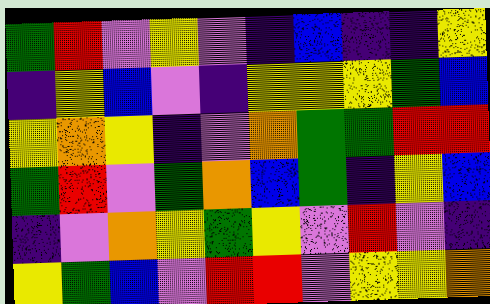[["green", "red", "violet", "yellow", "violet", "indigo", "blue", "indigo", "indigo", "yellow"], ["indigo", "yellow", "blue", "violet", "indigo", "yellow", "yellow", "yellow", "green", "blue"], ["yellow", "orange", "yellow", "indigo", "violet", "orange", "green", "green", "red", "red"], ["green", "red", "violet", "green", "orange", "blue", "green", "indigo", "yellow", "blue"], ["indigo", "violet", "orange", "yellow", "green", "yellow", "violet", "red", "violet", "indigo"], ["yellow", "green", "blue", "violet", "red", "red", "violet", "yellow", "yellow", "orange"]]